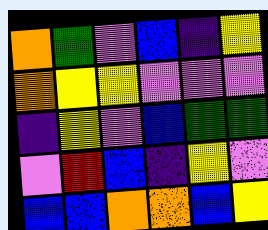[["orange", "green", "violet", "blue", "indigo", "yellow"], ["orange", "yellow", "yellow", "violet", "violet", "violet"], ["indigo", "yellow", "violet", "blue", "green", "green"], ["violet", "red", "blue", "indigo", "yellow", "violet"], ["blue", "blue", "orange", "orange", "blue", "yellow"]]